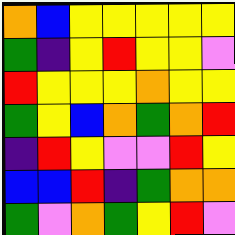[["orange", "blue", "yellow", "yellow", "yellow", "yellow", "yellow"], ["green", "indigo", "yellow", "red", "yellow", "yellow", "violet"], ["red", "yellow", "yellow", "yellow", "orange", "yellow", "yellow"], ["green", "yellow", "blue", "orange", "green", "orange", "red"], ["indigo", "red", "yellow", "violet", "violet", "red", "yellow"], ["blue", "blue", "red", "indigo", "green", "orange", "orange"], ["green", "violet", "orange", "green", "yellow", "red", "violet"]]